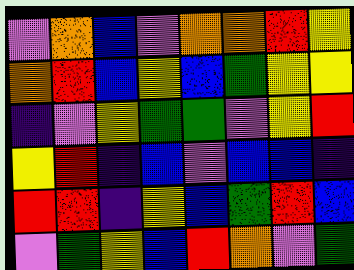[["violet", "orange", "blue", "violet", "orange", "orange", "red", "yellow"], ["orange", "red", "blue", "yellow", "blue", "green", "yellow", "yellow"], ["indigo", "violet", "yellow", "green", "green", "violet", "yellow", "red"], ["yellow", "red", "indigo", "blue", "violet", "blue", "blue", "indigo"], ["red", "red", "indigo", "yellow", "blue", "green", "red", "blue"], ["violet", "green", "yellow", "blue", "red", "orange", "violet", "green"]]